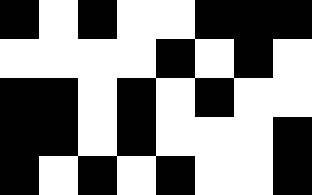[["black", "white", "black", "white", "white", "black", "black", "black"], ["white", "white", "white", "white", "black", "white", "black", "white"], ["black", "black", "white", "black", "white", "black", "white", "white"], ["black", "black", "white", "black", "white", "white", "white", "black"], ["black", "white", "black", "white", "black", "white", "white", "black"]]